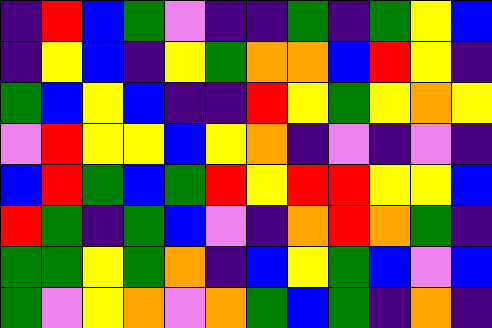[["indigo", "red", "blue", "green", "violet", "indigo", "indigo", "green", "indigo", "green", "yellow", "blue"], ["indigo", "yellow", "blue", "indigo", "yellow", "green", "orange", "orange", "blue", "red", "yellow", "indigo"], ["green", "blue", "yellow", "blue", "indigo", "indigo", "red", "yellow", "green", "yellow", "orange", "yellow"], ["violet", "red", "yellow", "yellow", "blue", "yellow", "orange", "indigo", "violet", "indigo", "violet", "indigo"], ["blue", "red", "green", "blue", "green", "red", "yellow", "red", "red", "yellow", "yellow", "blue"], ["red", "green", "indigo", "green", "blue", "violet", "indigo", "orange", "red", "orange", "green", "indigo"], ["green", "green", "yellow", "green", "orange", "indigo", "blue", "yellow", "green", "blue", "violet", "blue"], ["green", "violet", "yellow", "orange", "violet", "orange", "green", "blue", "green", "indigo", "orange", "indigo"]]